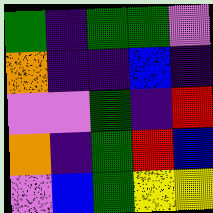[["green", "indigo", "green", "green", "violet"], ["orange", "indigo", "indigo", "blue", "indigo"], ["violet", "violet", "green", "indigo", "red"], ["orange", "indigo", "green", "red", "blue"], ["violet", "blue", "green", "yellow", "yellow"]]